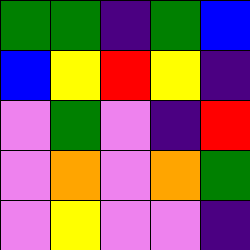[["green", "green", "indigo", "green", "blue"], ["blue", "yellow", "red", "yellow", "indigo"], ["violet", "green", "violet", "indigo", "red"], ["violet", "orange", "violet", "orange", "green"], ["violet", "yellow", "violet", "violet", "indigo"]]